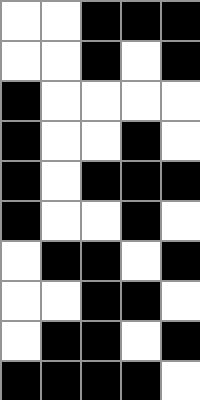[["white", "white", "black", "black", "black"], ["white", "white", "black", "white", "black"], ["black", "white", "white", "white", "white"], ["black", "white", "white", "black", "white"], ["black", "white", "black", "black", "black"], ["black", "white", "white", "black", "white"], ["white", "black", "black", "white", "black"], ["white", "white", "black", "black", "white"], ["white", "black", "black", "white", "black"], ["black", "black", "black", "black", "white"]]